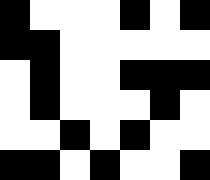[["black", "white", "white", "white", "black", "white", "black"], ["black", "black", "white", "white", "white", "white", "white"], ["white", "black", "white", "white", "black", "black", "black"], ["white", "black", "white", "white", "white", "black", "white"], ["white", "white", "black", "white", "black", "white", "white"], ["black", "black", "white", "black", "white", "white", "black"]]